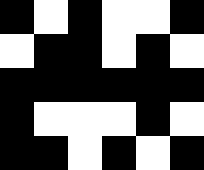[["black", "white", "black", "white", "white", "black"], ["white", "black", "black", "white", "black", "white"], ["black", "black", "black", "black", "black", "black"], ["black", "white", "white", "white", "black", "white"], ["black", "black", "white", "black", "white", "black"]]